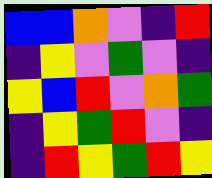[["blue", "blue", "orange", "violet", "indigo", "red"], ["indigo", "yellow", "violet", "green", "violet", "indigo"], ["yellow", "blue", "red", "violet", "orange", "green"], ["indigo", "yellow", "green", "red", "violet", "indigo"], ["indigo", "red", "yellow", "green", "red", "yellow"]]